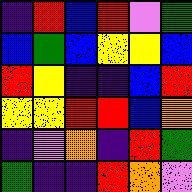[["indigo", "red", "blue", "red", "violet", "green"], ["blue", "green", "blue", "yellow", "yellow", "blue"], ["red", "yellow", "indigo", "indigo", "blue", "red"], ["yellow", "yellow", "red", "red", "blue", "orange"], ["indigo", "violet", "orange", "indigo", "red", "green"], ["green", "indigo", "indigo", "red", "orange", "violet"]]